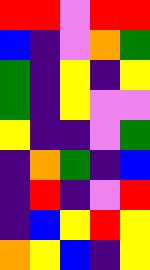[["red", "red", "violet", "red", "red"], ["blue", "indigo", "violet", "orange", "green"], ["green", "indigo", "yellow", "indigo", "yellow"], ["green", "indigo", "yellow", "violet", "violet"], ["yellow", "indigo", "indigo", "violet", "green"], ["indigo", "orange", "green", "indigo", "blue"], ["indigo", "red", "indigo", "violet", "red"], ["indigo", "blue", "yellow", "red", "yellow"], ["orange", "yellow", "blue", "indigo", "yellow"]]